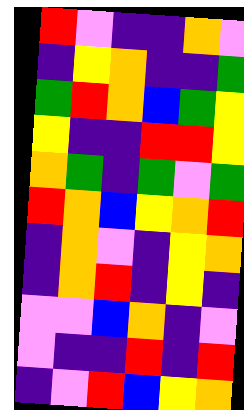[["red", "violet", "indigo", "indigo", "orange", "violet"], ["indigo", "yellow", "orange", "indigo", "indigo", "green"], ["green", "red", "orange", "blue", "green", "yellow"], ["yellow", "indigo", "indigo", "red", "red", "yellow"], ["orange", "green", "indigo", "green", "violet", "green"], ["red", "orange", "blue", "yellow", "orange", "red"], ["indigo", "orange", "violet", "indigo", "yellow", "orange"], ["indigo", "orange", "red", "indigo", "yellow", "indigo"], ["violet", "violet", "blue", "orange", "indigo", "violet"], ["violet", "indigo", "indigo", "red", "indigo", "red"], ["indigo", "violet", "red", "blue", "yellow", "orange"]]